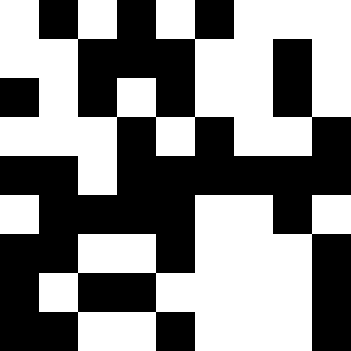[["white", "black", "white", "black", "white", "black", "white", "white", "white"], ["white", "white", "black", "black", "black", "white", "white", "black", "white"], ["black", "white", "black", "white", "black", "white", "white", "black", "white"], ["white", "white", "white", "black", "white", "black", "white", "white", "black"], ["black", "black", "white", "black", "black", "black", "black", "black", "black"], ["white", "black", "black", "black", "black", "white", "white", "black", "white"], ["black", "black", "white", "white", "black", "white", "white", "white", "black"], ["black", "white", "black", "black", "white", "white", "white", "white", "black"], ["black", "black", "white", "white", "black", "white", "white", "white", "black"]]